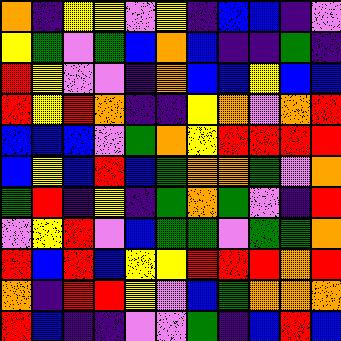[["orange", "indigo", "yellow", "yellow", "violet", "yellow", "indigo", "blue", "blue", "indigo", "violet"], ["yellow", "green", "violet", "green", "blue", "orange", "blue", "indigo", "indigo", "green", "indigo"], ["red", "yellow", "violet", "violet", "indigo", "orange", "blue", "blue", "yellow", "blue", "blue"], ["red", "yellow", "red", "orange", "indigo", "indigo", "yellow", "orange", "violet", "orange", "red"], ["blue", "blue", "blue", "violet", "green", "orange", "yellow", "red", "red", "red", "red"], ["blue", "yellow", "blue", "red", "blue", "green", "orange", "orange", "green", "violet", "orange"], ["green", "red", "indigo", "yellow", "indigo", "green", "orange", "green", "violet", "indigo", "red"], ["violet", "yellow", "red", "violet", "blue", "green", "green", "violet", "green", "green", "orange"], ["red", "blue", "red", "blue", "yellow", "yellow", "red", "red", "red", "orange", "red"], ["orange", "indigo", "red", "red", "yellow", "violet", "blue", "green", "orange", "orange", "orange"], ["red", "blue", "indigo", "indigo", "violet", "violet", "green", "indigo", "blue", "red", "blue"]]